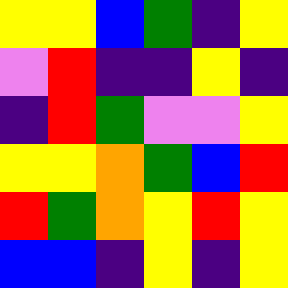[["yellow", "yellow", "blue", "green", "indigo", "yellow"], ["violet", "red", "indigo", "indigo", "yellow", "indigo"], ["indigo", "red", "green", "violet", "violet", "yellow"], ["yellow", "yellow", "orange", "green", "blue", "red"], ["red", "green", "orange", "yellow", "red", "yellow"], ["blue", "blue", "indigo", "yellow", "indigo", "yellow"]]